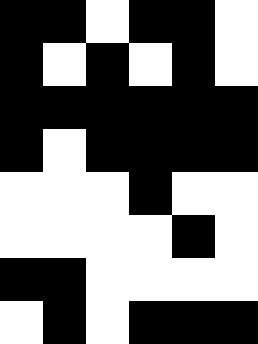[["black", "black", "white", "black", "black", "white"], ["black", "white", "black", "white", "black", "white"], ["black", "black", "black", "black", "black", "black"], ["black", "white", "black", "black", "black", "black"], ["white", "white", "white", "black", "white", "white"], ["white", "white", "white", "white", "black", "white"], ["black", "black", "white", "white", "white", "white"], ["white", "black", "white", "black", "black", "black"]]